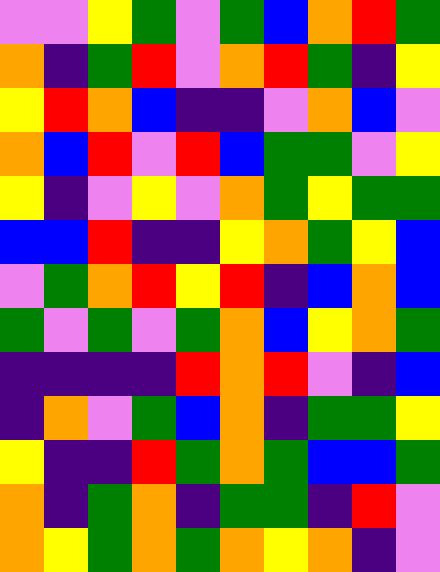[["violet", "violet", "yellow", "green", "violet", "green", "blue", "orange", "red", "green"], ["orange", "indigo", "green", "red", "violet", "orange", "red", "green", "indigo", "yellow"], ["yellow", "red", "orange", "blue", "indigo", "indigo", "violet", "orange", "blue", "violet"], ["orange", "blue", "red", "violet", "red", "blue", "green", "green", "violet", "yellow"], ["yellow", "indigo", "violet", "yellow", "violet", "orange", "green", "yellow", "green", "green"], ["blue", "blue", "red", "indigo", "indigo", "yellow", "orange", "green", "yellow", "blue"], ["violet", "green", "orange", "red", "yellow", "red", "indigo", "blue", "orange", "blue"], ["green", "violet", "green", "violet", "green", "orange", "blue", "yellow", "orange", "green"], ["indigo", "indigo", "indigo", "indigo", "red", "orange", "red", "violet", "indigo", "blue"], ["indigo", "orange", "violet", "green", "blue", "orange", "indigo", "green", "green", "yellow"], ["yellow", "indigo", "indigo", "red", "green", "orange", "green", "blue", "blue", "green"], ["orange", "indigo", "green", "orange", "indigo", "green", "green", "indigo", "red", "violet"], ["orange", "yellow", "green", "orange", "green", "orange", "yellow", "orange", "indigo", "violet"]]